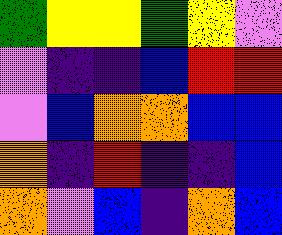[["green", "yellow", "yellow", "green", "yellow", "violet"], ["violet", "indigo", "indigo", "blue", "red", "red"], ["violet", "blue", "orange", "orange", "blue", "blue"], ["orange", "indigo", "red", "indigo", "indigo", "blue"], ["orange", "violet", "blue", "indigo", "orange", "blue"]]